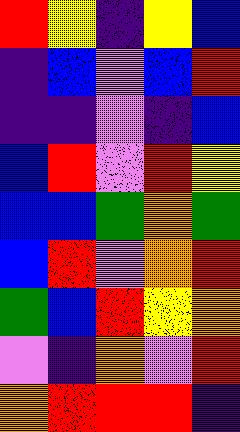[["red", "yellow", "indigo", "yellow", "blue"], ["indigo", "blue", "violet", "blue", "red"], ["indigo", "indigo", "violet", "indigo", "blue"], ["blue", "red", "violet", "red", "yellow"], ["blue", "blue", "green", "orange", "green"], ["blue", "red", "violet", "orange", "red"], ["green", "blue", "red", "yellow", "orange"], ["violet", "indigo", "orange", "violet", "red"], ["orange", "red", "red", "red", "indigo"]]